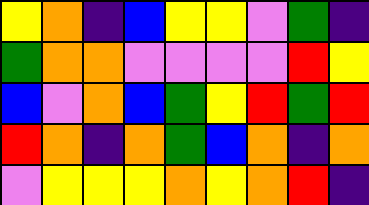[["yellow", "orange", "indigo", "blue", "yellow", "yellow", "violet", "green", "indigo"], ["green", "orange", "orange", "violet", "violet", "violet", "violet", "red", "yellow"], ["blue", "violet", "orange", "blue", "green", "yellow", "red", "green", "red"], ["red", "orange", "indigo", "orange", "green", "blue", "orange", "indigo", "orange"], ["violet", "yellow", "yellow", "yellow", "orange", "yellow", "orange", "red", "indigo"]]